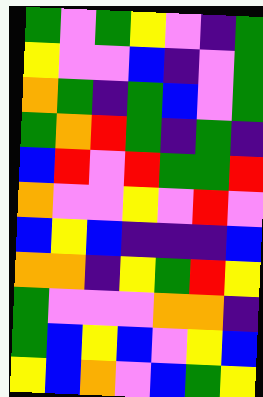[["green", "violet", "green", "yellow", "violet", "indigo", "green"], ["yellow", "violet", "violet", "blue", "indigo", "violet", "green"], ["orange", "green", "indigo", "green", "blue", "violet", "green"], ["green", "orange", "red", "green", "indigo", "green", "indigo"], ["blue", "red", "violet", "red", "green", "green", "red"], ["orange", "violet", "violet", "yellow", "violet", "red", "violet"], ["blue", "yellow", "blue", "indigo", "indigo", "indigo", "blue"], ["orange", "orange", "indigo", "yellow", "green", "red", "yellow"], ["green", "violet", "violet", "violet", "orange", "orange", "indigo"], ["green", "blue", "yellow", "blue", "violet", "yellow", "blue"], ["yellow", "blue", "orange", "violet", "blue", "green", "yellow"]]